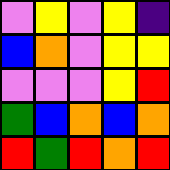[["violet", "yellow", "violet", "yellow", "indigo"], ["blue", "orange", "violet", "yellow", "yellow"], ["violet", "violet", "violet", "yellow", "red"], ["green", "blue", "orange", "blue", "orange"], ["red", "green", "red", "orange", "red"]]